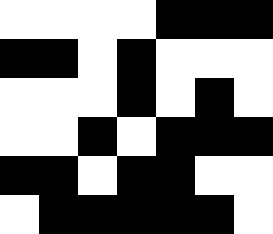[["white", "white", "white", "white", "black", "black", "black"], ["black", "black", "white", "black", "white", "white", "white"], ["white", "white", "white", "black", "white", "black", "white"], ["white", "white", "black", "white", "black", "black", "black"], ["black", "black", "white", "black", "black", "white", "white"], ["white", "black", "black", "black", "black", "black", "white"]]